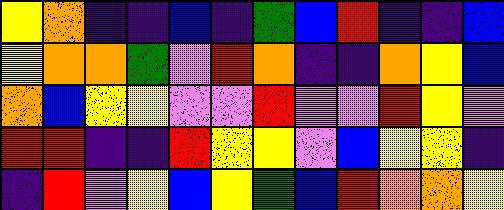[["yellow", "orange", "indigo", "indigo", "blue", "indigo", "green", "blue", "red", "indigo", "indigo", "blue"], ["yellow", "orange", "orange", "green", "violet", "red", "orange", "indigo", "indigo", "orange", "yellow", "blue"], ["orange", "blue", "yellow", "yellow", "violet", "violet", "red", "violet", "violet", "red", "yellow", "violet"], ["red", "red", "indigo", "indigo", "red", "yellow", "yellow", "violet", "blue", "yellow", "yellow", "indigo"], ["indigo", "red", "violet", "yellow", "blue", "yellow", "green", "blue", "red", "orange", "orange", "yellow"]]